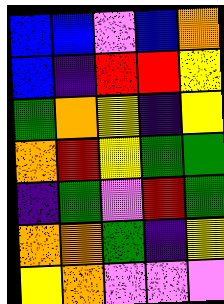[["blue", "blue", "violet", "blue", "orange"], ["blue", "indigo", "red", "red", "yellow"], ["green", "orange", "yellow", "indigo", "yellow"], ["orange", "red", "yellow", "green", "green"], ["indigo", "green", "violet", "red", "green"], ["orange", "orange", "green", "indigo", "yellow"], ["yellow", "orange", "violet", "violet", "violet"]]